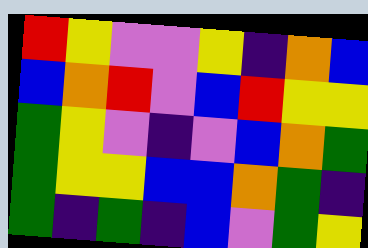[["red", "yellow", "violet", "violet", "yellow", "indigo", "orange", "blue"], ["blue", "orange", "red", "violet", "blue", "red", "yellow", "yellow"], ["green", "yellow", "violet", "indigo", "violet", "blue", "orange", "green"], ["green", "yellow", "yellow", "blue", "blue", "orange", "green", "indigo"], ["green", "indigo", "green", "indigo", "blue", "violet", "green", "yellow"]]